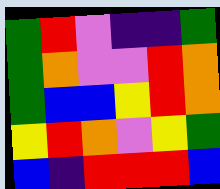[["green", "red", "violet", "indigo", "indigo", "green"], ["green", "orange", "violet", "violet", "red", "orange"], ["green", "blue", "blue", "yellow", "red", "orange"], ["yellow", "red", "orange", "violet", "yellow", "green"], ["blue", "indigo", "red", "red", "red", "blue"]]